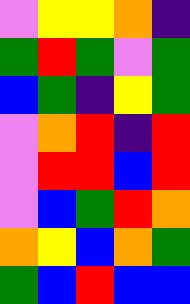[["violet", "yellow", "yellow", "orange", "indigo"], ["green", "red", "green", "violet", "green"], ["blue", "green", "indigo", "yellow", "green"], ["violet", "orange", "red", "indigo", "red"], ["violet", "red", "red", "blue", "red"], ["violet", "blue", "green", "red", "orange"], ["orange", "yellow", "blue", "orange", "green"], ["green", "blue", "red", "blue", "blue"]]